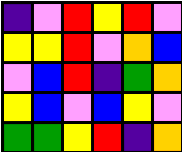[["indigo", "violet", "red", "yellow", "red", "violet"], ["yellow", "yellow", "red", "violet", "orange", "blue"], ["violet", "blue", "red", "indigo", "green", "orange"], ["yellow", "blue", "violet", "blue", "yellow", "violet"], ["green", "green", "yellow", "red", "indigo", "orange"]]